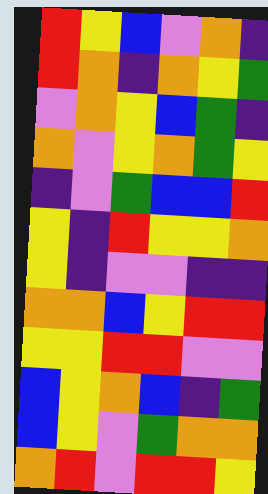[["red", "yellow", "blue", "violet", "orange", "indigo"], ["red", "orange", "indigo", "orange", "yellow", "green"], ["violet", "orange", "yellow", "blue", "green", "indigo"], ["orange", "violet", "yellow", "orange", "green", "yellow"], ["indigo", "violet", "green", "blue", "blue", "red"], ["yellow", "indigo", "red", "yellow", "yellow", "orange"], ["yellow", "indigo", "violet", "violet", "indigo", "indigo"], ["orange", "orange", "blue", "yellow", "red", "red"], ["yellow", "yellow", "red", "red", "violet", "violet"], ["blue", "yellow", "orange", "blue", "indigo", "green"], ["blue", "yellow", "violet", "green", "orange", "orange"], ["orange", "red", "violet", "red", "red", "yellow"]]